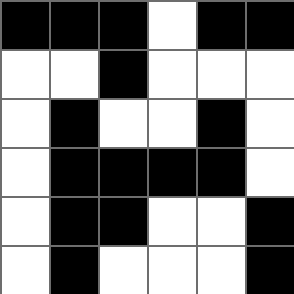[["black", "black", "black", "white", "black", "black"], ["white", "white", "black", "white", "white", "white"], ["white", "black", "white", "white", "black", "white"], ["white", "black", "black", "black", "black", "white"], ["white", "black", "black", "white", "white", "black"], ["white", "black", "white", "white", "white", "black"]]